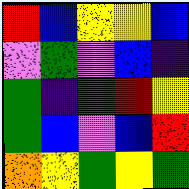[["red", "blue", "yellow", "yellow", "blue"], ["violet", "green", "violet", "blue", "indigo"], ["green", "indigo", "green", "red", "yellow"], ["green", "blue", "violet", "blue", "red"], ["orange", "yellow", "green", "yellow", "green"]]